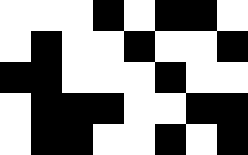[["white", "white", "white", "black", "white", "black", "black", "white"], ["white", "black", "white", "white", "black", "white", "white", "black"], ["black", "black", "white", "white", "white", "black", "white", "white"], ["white", "black", "black", "black", "white", "white", "black", "black"], ["white", "black", "black", "white", "white", "black", "white", "black"]]